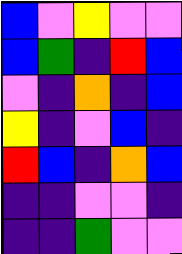[["blue", "violet", "yellow", "violet", "violet"], ["blue", "green", "indigo", "red", "blue"], ["violet", "indigo", "orange", "indigo", "blue"], ["yellow", "indigo", "violet", "blue", "indigo"], ["red", "blue", "indigo", "orange", "blue"], ["indigo", "indigo", "violet", "violet", "indigo"], ["indigo", "indigo", "green", "violet", "violet"]]